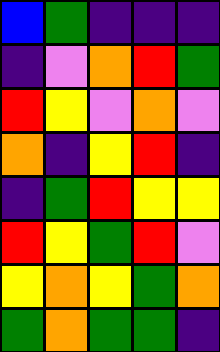[["blue", "green", "indigo", "indigo", "indigo"], ["indigo", "violet", "orange", "red", "green"], ["red", "yellow", "violet", "orange", "violet"], ["orange", "indigo", "yellow", "red", "indigo"], ["indigo", "green", "red", "yellow", "yellow"], ["red", "yellow", "green", "red", "violet"], ["yellow", "orange", "yellow", "green", "orange"], ["green", "orange", "green", "green", "indigo"]]